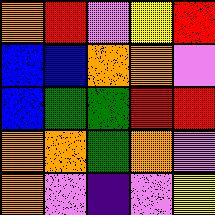[["orange", "red", "violet", "yellow", "red"], ["blue", "blue", "orange", "orange", "violet"], ["blue", "green", "green", "red", "red"], ["orange", "orange", "green", "orange", "violet"], ["orange", "violet", "indigo", "violet", "yellow"]]